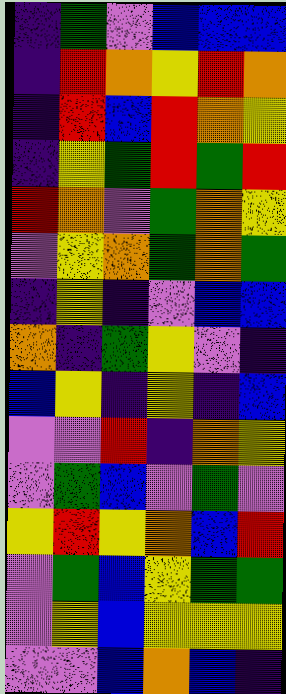[["indigo", "green", "violet", "blue", "blue", "blue"], ["indigo", "red", "orange", "yellow", "red", "orange"], ["indigo", "red", "blue", "red", "orange", "yellow"], ["indigo", "yellow", "green", "red", "green", "red"], ["red", "orange", "violet", "green", "orange", "yellow"], ["violet", "yellow", "orange", "green", "orange", "green"], ["indigo", "yellow", "indigo", "violet", "blue", "blue"], ["orange", "indigo", "green", "yellow", "violet", "indigo"], ["blue", "yellow", "indigo", "yellow", "indigo", "blue"], ["violet", "violet", "red", "indigo", "orange", "yellow"], ["violet", "green", "blue", "violet", "green", "violet"], ["yellow", "red", "yellow", "orange", "blue", "red"], ["violet", "green", "blue", "yellow", "green", "green"], ["violet", "yellow", "blue", "yellow", "yellow", "yellow"], ["violet", "violet", "blue", "orange", "blue", "indigo"]]